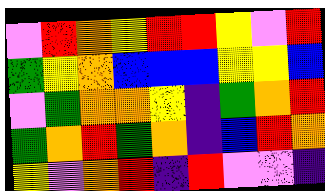[["violet", "red", "orange", "yellow", "red", "red", "yellow", "violet", "red"], ["green", "yellow", "orange", "blue", "blue", "blue", "yellow", "yellow", "blue"], ["violet", "green", "orange", "orange", "yellow", "indigo", "green", "orange", "red"], ["green", "orange", "red", "green", "orange", "indigo", "blue", "red", "orange"], ["yellow", "violet", "orange", "red", "indigo", "red", "violet", "violet", "indigo"]]